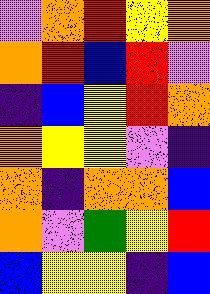[["violet", "orange", "red", "yellow", "orange"], ["orange", "red", "blue", "red", "violet"], ["indigo", "blue", "yellow", "red", "orange"], ["orange", "yellow", "yellow", "violet", "indigo"], ["orange", "indigo", "orange", "orange", "blue"], ["orange", "violet", "green", "yellow", "red"], ["blue", "yellow", "yellow", "indigo", "blue"]]